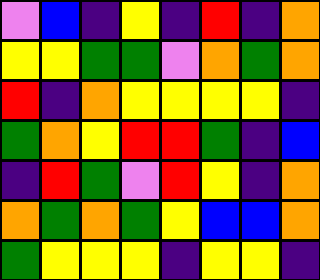[["violet", "blue", "indigo", "yellow", "indigo", "red", "indigo", "orange"], ["yellow", "yellow", "green", "green", "violet", "orange", "green", "orange"], ["red", "indigo", "orange", "yellow", "yellow", "yellow", "yellow", "indigo"], ["green", "orange", "yellow", "red", "red", "green", "indigo", "blue"], ["indigo", "red", "green", "violet", "red", "yellow", "indigo", "orange"], ["orange", "green", "orange", "green", "yellow", "blue", "blue", "orange"], ["green", "yellow", "yellow", "yellow", "indigo", "yellow", "yellow", "indigo"]]